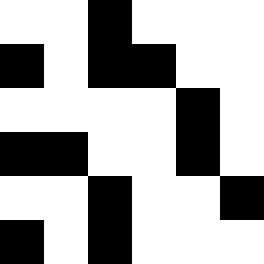[["white", "white", "black", "white", "white", "white"], ["black", "white", "black", "black", "white", "white"], ["white", "white", "white", "white", "black", "white"], ["black", "black", "white", "white", "black", "white"], ["white", "white", "black", "white", "white", "black"], ["black", "white", "black", "white", "white", "white"]]